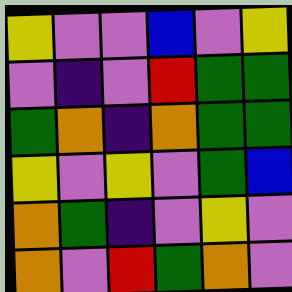[["yellow", "violet", "violet", "blue", "violet", "yellow"], ["violet", "indigo", "violet", "red", "green", "green"], ["green", "orange", "indigo", "orange", "green", "green"], ["yellow", "violet", "yellow", "violet", "green", "blue"], ["orange", "green", "indigo", "violet", "yellow", "violet"], ["orange", "violet", "red", "green", "orange", "violet"]]